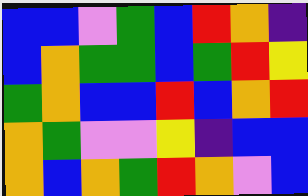[["blue", "blue", "violet", "green", "blue", "red", "orange", "indigo"], ["blue", "orange", "green", "green", "blue", "green", "red", "yellow"], ["green", "orange", "blue", "blue", "red", "blue", "orange", "red"], ["orange", "green", "violet", "violet", "yellow", "indigo", "blue", "blue"], ["orange", "blue", "orange", "green", "red", "orange", "violet", "blue"]]